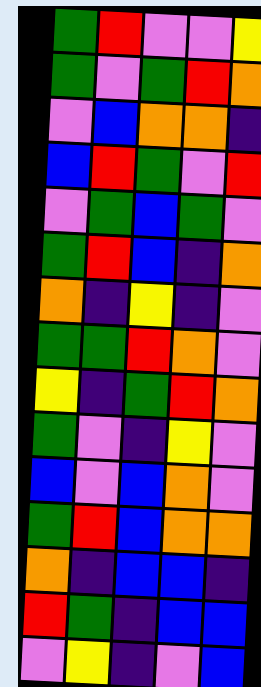[["green", "red", "violet", "violet", "yellow"], ["green", "violet", "green", "red", "orange"], ["violet", "blue", "orange", "orange", "indigo"], ["blue", "red", "green", "violet", "red"], ["violet", "green", "blue", "green", "violet"], ["green", "red", "blue", "indigo", "orange"], ["orange", "indigo", "yellow", "indigo", "violet"], ["green", "green", "red", "orange", "violet"], ["yellow", "indigo", "green", "red", "orange"], ["green", "violet", "indigo", "yellow", "violet"], ["blue", "violet", "blue", "orange", "violet"], ["green", "red", "blue", "orange", "orange"], ["orange", "indigo", "blue", "blue", "indigo"], ["red", "green", "indigo", "blue", "blue"], ["violet", "yellow", "indigo", "violet", "blue"]]